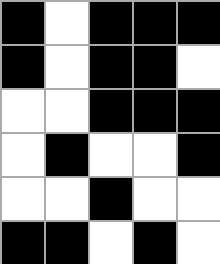[["black", "white", "black", "black", "black"], ["black", "white", "black", "black", "white"], ["white", "white", "black", "black", "black"], ["white", "black", "white", "white", "black"], ["white", "white", "black", "white", "white"], ["black", "black", "white", "black", "white"]]